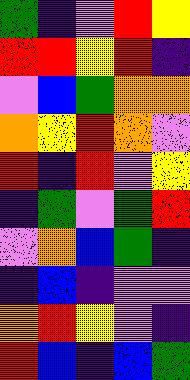[["green", "indigo", "violet", "red", "yellow"], ["red", "red", "yellow", "red", "indigo"], ["violet", "blue", "green", "orange", "orange"], ["orange", "yellow", "red", "orange", "violet"], ["red", "indigo", "red", "violet", "yellow"], ["indigo", "green", "violet", "green", "red"], ["violet", "orange", "blue", "green", "indigo"], ["indigo", "blue", "indigo", "violet", "violet"], ["orange", "red", "yellow", "violet", "indigo"], ["red", "blue", "indigo", "blue", "green"]]